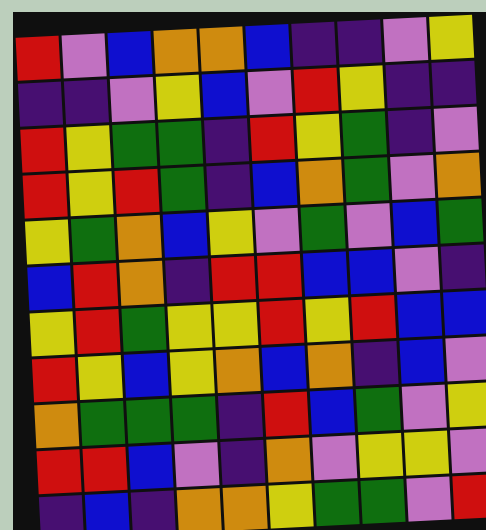[["red", "violet", "blue", "orange", "orange", "blue", "indigo", "indigo", "violet", "yellow"], ["indigo", "indigo", "violet", "yellow", "blue", "violet", "red", "yellow", "indigo", "indigo"], ["red", "yellow", "green", "green", "indigo", "red", "yellow", "green", "indigo", "violet"], ["red", "yellow", "red", "green", "indigo", "blue", "orange", "green", "violet", "orange"], ["yellow", "green", "orange", "blue", "yellow", "violet", "green", "violet", "blue", "green"], ["blue", "red", "orange", "indigo", "red", "red", "blue", "blue", "violet", "indigo"], ["yellow", "red", "green", "yellow", "yellow", "red", "yellow", "red", "blue", "blue"], ["red", "yellow", "blue", "yellow", "orange", "blue", "orange", "indigo", "blue", "violet"], ["orange", "green", "green", "green", "indigo", "red", "blue", "green", "violet", "yellow"], ["red", "red", "blue", "violet", "indigo", "orange", "violet", "yellow", "yellow", "violet"], ["indigo", "blue", "indigo", "orange", "orange", "yellow", "green", "green", "violet", "red"]]